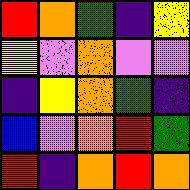[["red", "orange", "green", "indigo", "yellow"], ["yellow", "violet", "orange", "violet", "violet"], ["indigo", "yellow", "orange", "green", "indigo"], ["blue", "violet", "orange", "red", "green"], ["red", "indigo", "orange", "red", "orange"]]